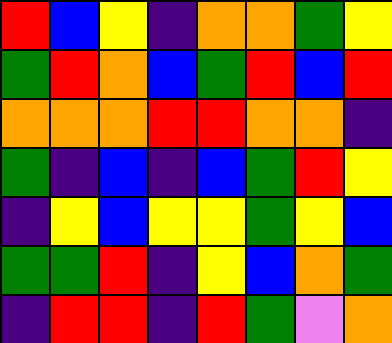[["red", "blue", "yellow", "indigo", "orange", "orange", "green", "yellow"], ["green", "red", "orange", "blue", "green", "red", "blue", "red"], ["orange", "orange", "orange", "red", "red", "orange", "orange", "indigo"], ["green", "indigo", "blue", "indigo", "blue", "green", "red", "yellow"], ["indigo", "yellow", "blue", "yellow", "yellow", "green", "yellow", "blue"], ["green", "green", "red", "indigo", "yellow", "blue", "orange", "green"], ["indigo", "red", "red", "indigo", "red", "green", "violet", "orange"]]